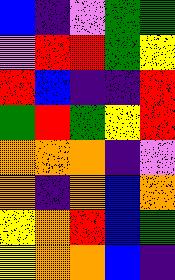[["blue", "indigo", "violet", "green", "green"], ["violet", "red", "red", "green", "yellow"], ["red", "blue", "indigo", "indigo", "red"], ["green", "red", "green", "yellow", "red"], ["orange", "orange", "orange", "indigo", "violet"], ["orange", "indigo", "orange", "blue", "orange"], ["yellow", "orange", "red", "blue", "green"], ["yellow", "orange", "orange", "blue", "indigo"]]